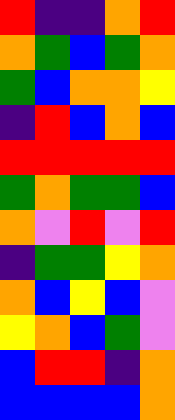[["red", "indigo", "indigo", "orange", "red"], ["orange", "green", "blue", "green", "orange"], ["green", "blue", "orange", "orange", "yellow"], ["indigo", "red", "blue", "orange", "blue"], ["red", "red", "red", "red", "red"], ["green", "orange", "green", "green", "blue"], ["orange", "violet", "red", "violet", "red"], ["indigo", "green", "green", "yellow", "orange"], ["orange", "blue", "yellow", "blue", "violet"], ["yellow", "orange", "blue", "green", "violet"], ["blue", "red", "red", "indigo", "orange"], ["blue", "blue", "blue", "blue", "orange"]]